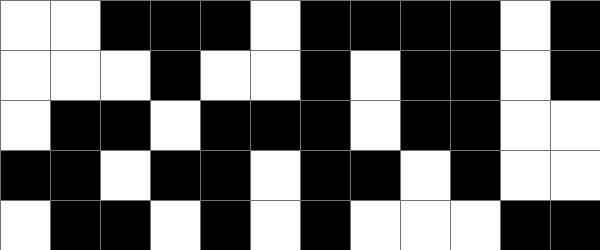[["white", "white", "black", "black", "black", "white", "black", "black", "black", "black", "white", "black"], ["white", "white", "white", "black", "white", "white", "black", "white", "black", "black", "white", "black"], ["white", "black", "black", "white", "black", "black", "black", "white", "black", "black", "white", "white"], ["black", "black", "white", "black", "black", "white", "black", "black", "white", "black", "white", "white"], ["white", "black", "black", "white", "black", "white", "black", "white", "white", "white", "black", "black"]]